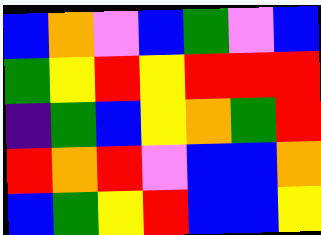[["blue", "orange", "violet", "blue", "green", "violet", "blue"], ["green", "yellow", "red", "yellow", "red", "red", "red"], ["indigo", "green", "blue", "yellow", "orange", "green", "red"], ["red", "orange", "red", "violet", "blue", "blue", "orange"], ["blue", "green", "yellow", "red", "blue", "blue", "yellow"]]